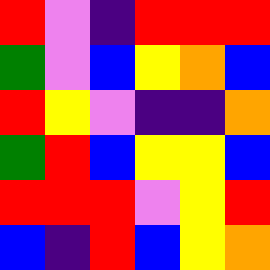[["red", "violet", "indigo", "red", "red", "red"], ["green", "violet", "blue", "yellow", "orange", "blue"], ["red", "yellow", "violet", "indigo", "indigo", "orange"], ["green", "red", "blue", "yellow", "yellow", "blue"], ["red", "red", "red", "violet", "yellow", "red"], ["blue", "indigo", "red", "blue", "yellow", "orange"]]